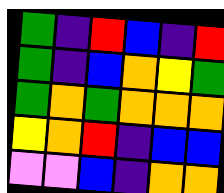[["green", "indigo", "red", "blue", "indigo", "red"], ["green", "indigo", "blue", "orange", "yellow", "green"], ["green", "orange", "green", "orange", "orange", "orange"], ["yellow", "orange", "red", "indigo", "blue", "blue"], ["violet", "violet", "blue", "indigo", "orange", "orange"]]